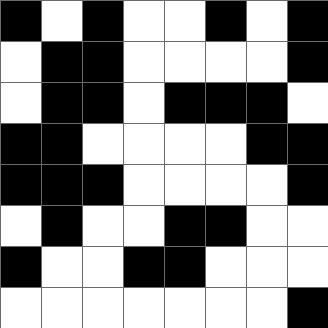[["black", "white", "black", "white", "white", "black", "white", "black"], ["white", "black", "black", "white", "white", "white", "white", "black"], ["white", "black", "black", "white", "black", "black", "black", "white"], ["black", "black", "white", "white", "white", "white", "black", "black"], ["black", "black", "black", "white", "white", "white", "white", "black"], ["white", "black", "white", "white", "black", "black", "white", "white"], ["black", "white", "white", "black", "black", "white", "white", "white"], ["white", "white", "white", "white", "white", "white", "white", "black"]]